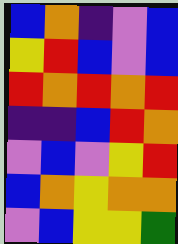[["blue", "orange", "indigo", "violet", "blue"], ["yellow", "red", "blue", "violet", "blue"], ["red", "orange", "red", "orange", "red"], ["indigo", "indigo", "blue", "red", "orange"], ["violet", "blue", "violet", "yellow", "red"], ["blue", "orange", "yellow", "orange", "orange"], ["violet", "blue", "yellow", "yellow", "green"]]